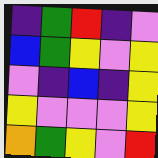[["indigo", "green", "red", "indigo", "violet"], ["blue", "green", "yellow", "violet", "yellow"], ["violet", "indigo", "blue", "indigo", "yellow"], ["yellow", "violet", "violet", "violet", "yellow"], ["orange", "green", "yellow", "violet", "red"]]